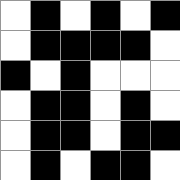[["white", "black", "white", "black", "white", "black"], ["white", "black", "black", "black", "black", "white"], ["black", "white", "black", "white", "white", "white"], ["white", "black", "black", "white", "black", "white"], ["white", "black", "black", "white", "black", "black"], ["white", "black", "white", "black", "black", "white"]]